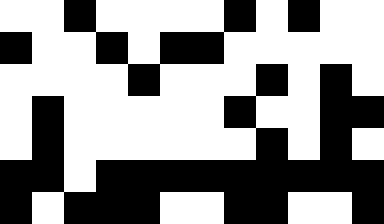[["white", "white", "black", "white", "white", "white", "white", "black", "white", "black", "white", "white"], ["black", "white", "white", "black", "white", "black", "black", "white", "white", "white", "white", "white"], ["white", "white", "white", "white", "black", "white", "white", "white", "black", "white", "black", "white"], ["white", "black", "white", "white", "white", "white", "white", "black", "white", "white", "black", "black"], ["white", "black", "white", "white", "white", "white", "white", "white", "black", "white", "black", "white"], ["black", "black", "white", "black", "black", "black", "black", "black", "black", "black", "black", "black"], ["black", "white", "black", "black", "black", "white", "white", "black", "black", "white", "white", "black"]]